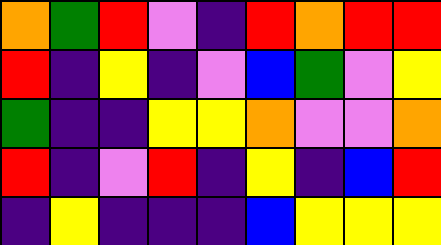[["orange", "green", "red", "violet", "indigo", "red", "orange", "red", "red"], ["red", "indigo", "yellow", "indigo", "violet", "blue", "green", "violet", "yellow"], ["green", "indigo", "indigo", "yellow", "yellow", "orange", "violet", "violet", "orange"], ["red", "indigo", "violet", "red", "indigo", "yellow", "indigo", "blue", "red"], ["indigo", "yellow", "indigo", "indigo", "indigo", "blue", "yellow", "yellow", "yellow"]]